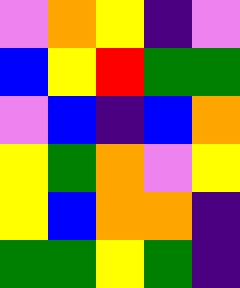[["violet", "orange", "yellow", "indigo", "violet"], ["blue", "yellow", "red", "green", "green"], ["violet", "blue", "indigo", "blue", "orange"], ["yellow", "green", "orange", "violet", "yellow"], ["yellow", "blue", "orange", "orange", "indigo"], ["green", "green", "yellow", "green", "indigo"]]